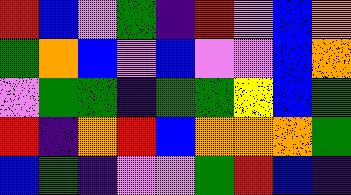[["red", "blue", "violet", "green", "indigo", "red", "violet", "blue", "orange"], ["green", "orange", "blue", "violet", "blue", "violet", "violet", "blue", "orange"], ["violet", "green", "green", "indigo", "green", "green", "yellow", "blue", "green"], ["red", "indigo", "orange", "red", "blue", "orange", "orange", "orange", "green"], ["blue", "green", "indigo", "violet", "violet", "green", "red", "blue", "indigo"]]